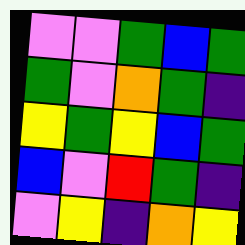[["violet", "violet", "green", "blue", "green"], ["green", "violet", "orange", "green", "indigo"], ["yellow", "green", "yellow", "blue", "green"], ["blue", "violet", "red", "green", "indigo"], ["violet", "yellow", "indigo", "orange", "yellow"]]